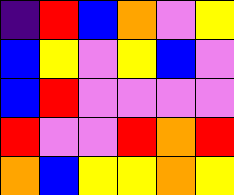[["indigo", "red", "blue", "orange", "violet", "yellow"], ["blue", "yellow", "violet", "yellow", "blue", "violet"], ["blue", "red", "violet", "violet", "violet", "violet"], ["red", "violet", "violet", "red", "orange", "red"], ["orange", "blue", "yellow", "yellow", "orange", "yellow"]]